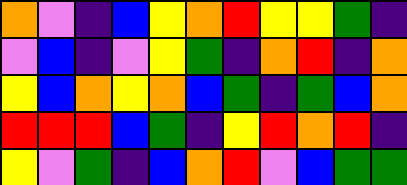[["orange", "violet", "indigo", "blue", "yellow", "orange", "red", "yellow", "yellow", "green", "indigo"], ["violet", "blue", "indigo", "violet", "yellow", "green", "indigo", "orange", "red", "indigo", "orange"], ["yellow", "blue", "orange", "yellow", "orange", "blue", "green", "indigo", "green", "blue", "orange"], ["red", "red", "red", "blue", "green", "indigo", "yellow", "red", "orange", "red", "indigo"], ["yellow", "violet", "green", "indigo", "blue", "orange", "red", "violet", "blue", "green", "green"]]